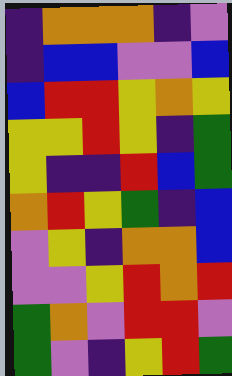[["indigo", "orange", "orange", "orange", "indigo", "violet"], ["indigo", "blue", "blue", "violet", "violet", "blue"], ["blue", "red", "red", "yellow", "orange", "yellow"], ["yellow", "yellow", "red", "yellow", "indigo", "green"], ["yellow", "indigo", "indigo", "red", "blue", "green"], ["orange", "red", "yellow", "green", "indigo", "blue"], ["violet", "yellow", "indigo", "orange", "orange", "blue"], ["violet", "violet", "yellow", "red", "orange", "red"], ["green", "orange", "violet", "red", "red", "violet"], ["green", "violet", "indigo", "yellow", "red", "green"]]